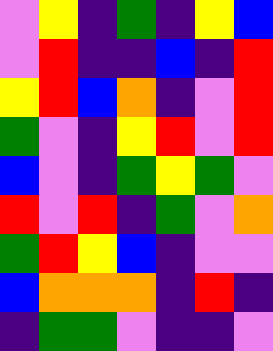[["violet", "yellow", "indigo", "green", "indigo", "yellow", "blue"], ["violet", "red", "indigo", "indigo", "blue", "indigo", "red"], ["yellow", "red", "blue", "orange", "indigo", "violet", "red"], ["green", "violet", "indigo", "yellow", "red", "violet", "red"], ["blue", "violet", "indigo", "green", "yellow", "green", "violet"], ["red", "violet", "red", "indigo", "green", "violet", "orange"], ["green", "red", "yellow", "blue", "indigo", "violet", "violet"], ["blue", "orange", "orange", "orange", "indigo", "red", "indigo"], ["indigo", "green", "green", "violet", "indigo", "indigo", "violet"]]